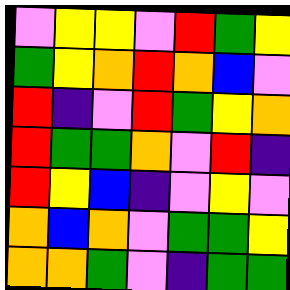[["violet", "yellow", "yellow", "violet", "red", "green", "yellow"], ["green", "yellow", "orange", "red", "orange", "blue", "violet"], ["red", "indigo", "violet", "red", "green", "yellow", "orange"], ["red", "green", "green", "orange", "violet", "red", "indigo"], ["red", "yellow", "blue", "indigo", "violet", "yellow", "violet"], ["orange", "blue", "orange", "violet", "green", "green", "yellow"], ["orange", "orange", "green", "violet", "indigo", "green", "green"]]